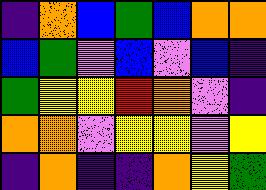[["indigo", "orange", "blue", "green", "blue", "orange", "orange"], ["blue", "green", "violet", "blue", "violet", "blue", "indigo"], ["green", "yellow", "yellow", "red", "orange", "violet", "indigo"], ["orange", "orange", "violet", "yellow", "yellow", "violet", "yellow"], ["indigo", "orange", "indigo", "indigo", "orange", "yellow", "green"]]